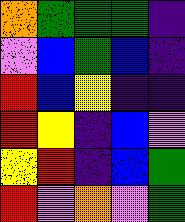[["orange", "green", "green", "green", "indigo"], ["violet", "blue", "green", "blue", "indigo"], ["red", "blue", "yellow", "indigo", "indigo"], ["red", "yellow", "indigo", "blue", "violet"], ["yellow", "red", "indigo", "blue", "green"], ["red", "violet", "orange", "violet", "green"]]